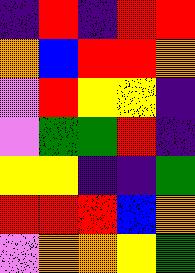[["indigo", "red", "indigo", "red", "red"], ["orange", "blue", "red", "red", "orange"], ["violet", "red", "yellow", "yellow", "indigo"], ["violet", "green", "green", "red", "indigo"], ["yellow", "yellow", "indigo", "indigo", "green"], ["red", "red", "red", "blue", "orange"], ["violet", "orange", "orange", "yellow", "green"]]